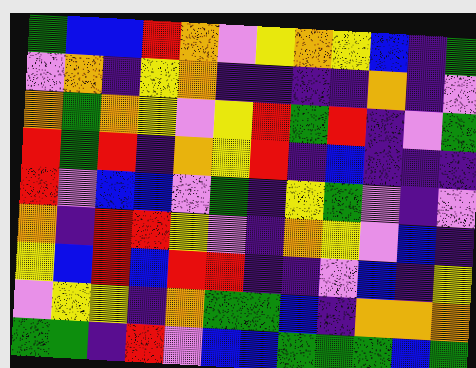[["green", "blue", "blue", "red", "orange", "violet", "yellow", "orange", "yellow", "blue", "indigo", "green"], ["violet", "orange", "indigo", "yellow", "orange", "indigo", "indigo", "indigo", "indigo", "orange", "indigo", "violet"], ["orange", "green", "orange", "yellow", "violet", "yellow", "red", "green", "red", "indigo", "violet", "green"], ["red", "green", "red", "indigo", "orange", "yellow", "red", "indigo", "blue", "indigo", "indigo", "indigo"], ["red", "violet", "blue", "blue", "violet", "green", "indigo", "yellow", "green", "violet", "indigo", "violet"], ["orange", "indigo", "red", "red", "yellow", "violet", "indigo", "orange", "yellow", "violet", "blue", "indigo"], ["yellow", "blue", "red", "blue", "red", "red", "indigo", "indigo", "violet", "blue", "indigo", "yellow"], ["violet", "yellow", "yellow", "indigo", "orange", "green", "green", "blue", "indigo", "orange", "orange", "orange"], ["green", "green", "indigo", "red", "violet", "blue", "blue", "green", "green", "green", "blue", "green"]]